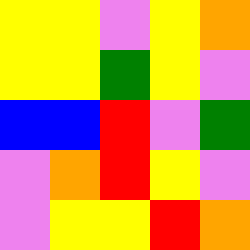[["yellow", "yellow", "violet", "yellow", "orange"], ["yellow", "yellow", "green", "yellow", "violet"], ["blue", "blue", "red", "violet", "green"], ["violet", "orange", "red", "yellow", "violet"], ["violet", "yellow", "yellow", "red", "orange"]]